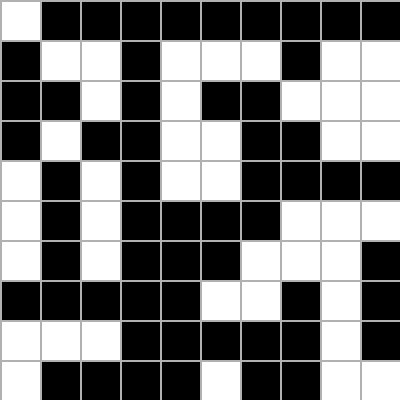[["white", "black", "black", "black", "black", "black", "black", "black", "black", "black"], ["black", "white", "white", "black", "white", "white", "white", "black", "white", "white"], ["black", "black", "white", "black", "white", "black", "black", "white", "white", "white"], ["black", "white", "black", "black", "white", "white", "black", "black", "white", "white"], ["white", "black", "white", "black", "white", "white", "black", "black", "black", "black"], ["white", "black", "white", "black", "black", "black", "black", "white", "white", "white"], ["white", "black", "white", "black", "black", "black", "white", "white", "white", "black"], ["black", "black", "black", "black", "black", "white", "white", "black", "white", "black"], ["white", "white", "white", "black", "black", "black", "black", "black", "white", "black"], ["white", "black", "black", "black", "black", "white", "black", "black", "white", "white"]]